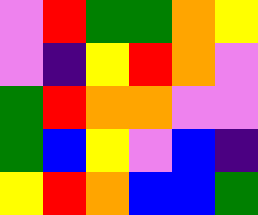[["violet", "red", "green", "green", "orange", "yellow"], ["violet", "indigo", "yellow", "red", "orange", "violet"], ["green", "red", "orange", "orange", "violet", "violet"], ["green", "blue", "yellow", "violet", "blue", "indigo"], ["yellow", "red", "orange", "blue", "blue", "green"]]